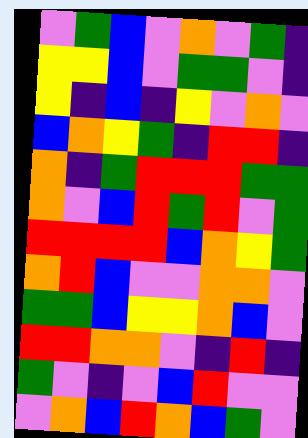[["violet", "green", "blue", "violet", "orange", "violet", "green", "indigo"], ["yellow", "yellow", "blue", "violet", "green", "green", "violet", "indigo"], ["yellow", "indigo", "blue", "indigo", "yellow", "violet", "orange", "violet"], ["blue", "orange", "yellow", "green", "indigo", "red", "red", "indigo"], ["orange", "indigo", "green", "red", "red", "red", "green", "green"], ["orange", "violet", "blue", "red", "green", "red", "violet", "green"], ["red", "red", "red", "red", "blue", "orange", "yellow", "green"], ["orange", "red", "blue", "violet", "violet", "orange", "orange", "violet"], ["green", "green", "blue", "yellow", "yellow", "orange", "blue", "violet"], ["red", "red", "orange", "orange", "violet", "indigo", "red", "indigo"], ["green", "violet", "indigo", "violet", "blue", "red", "violet", "violet"], ["violet", "orange", "blue", "red", "orange", "blue", "green", "violet"]]